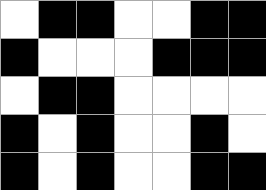[["white", "black", "black", "white", "white", "black", "black"], ["black", "white", "white", "white", "black", "black", "black"], ["white", "black", "black", "white", "white", "white", "white"], ["black", "white", "black", "white", "white", "black", "white"], ["black", "white", "black", "white", "white", "black", "black"]]